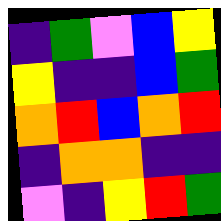[["indigo", "green", "violet", "blue", "yellow"], ["yellow", "indigo", "indigo", "blue", "green"], ["orange", "red", "blue", "orange", "red"], ["indigo", "orange", "orange", "indigo", "indigo"], ["violet", "indigo", "yellow", "red", "green"]]